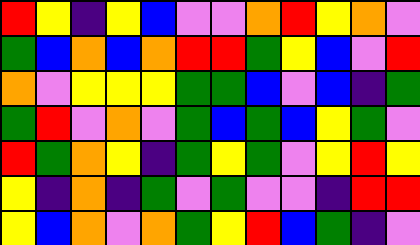[["red", "yellow", "indigo", "yellow", "blue", "violet", "violet", "orange", "red", "yellow", "orange", "violet"], ["green", "blue", "orange", "blue", "orange", "red", "red", "green", "yellow", "blue", "violet", "red"], ["orange", "violet", "yellow", "yellow", "yellow", "green", "green", "blue", "violet", "blue", "indigo", "green"], ["green", "red", "violet", "orange", "violet", "green", "blue", "green", "blue", "yellow", "green", "violet"], ["red", "green", "orange", "yellow", "indigo", "green", "yellow", "green", "violet", "yellow", "red", "yellow"], ["yellow", "indigo", "orange", "indigo", "green", "violet", "green", "violet", "violet", "indigo", "red", "red"], ["yellow", "blue", "orange", "violet", "orange", "green", "yellow", "red", "blue", "green", "indigo", "violet"]]